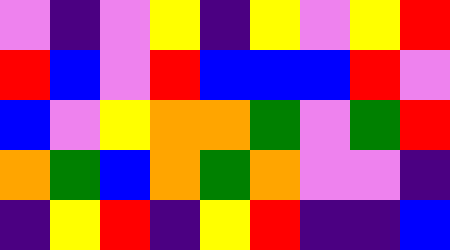[["violet", "indigo", "violet", "yellow", "indigo", "yellow", "violet", "yellow", "red"], ["red", "blue", "violet", "red", "blue", "blue", "blue", "red", "violet"], ["blue", "violet", "yellow", "orange", "orange", "green", "violet", "green", "red"], ["orange", "green", "blue", "orange", "green", "orange", "violet", "violet", "indigo"], ["indigo", "yellow", "red", "indigo", "yellow", "red", "indigo", "indigo", "blue"]]